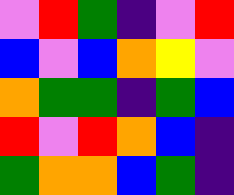[["violet", "red", "green", "indigo", "violet", "red"], ["blue", "violet", "blue", "orange", "yellow", "violet"], ["orange", "green", "green", "indigo", "green", "blue"], ["red", "violet", "red", "orange", "blue", "indigo"], ["green", "orange", "orange", "blue", "green", "indigo"]]